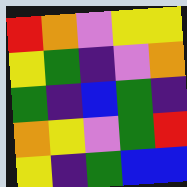[["red", "orange", "violet", "yellow", "yellow"], ["yellow", "green", "indigo", "violet", "orange"], ["green", "indigo", "blue", "green", "indigo"], ["orange", "yellow", "violet", "green", "red"], ["yellow", "indigo", "green", "blue", "blue"]]